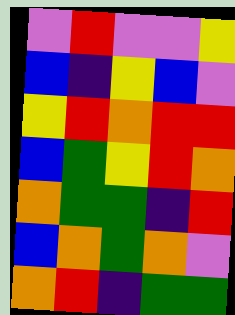[["violet", "red", "violet", "violet", "yellow"], ["blue", "indigo", "yellow", "blue", "violet"], ["yellow", "red", "orange", "red", "red"], ["blue", "green", "yellow", "red", "orange"], ["orange", "green", "green", "indigo", "red"], ["blue", "orange", "green", "orange", "violet"], ["orange", "red", "indigo", "green", "green"]]